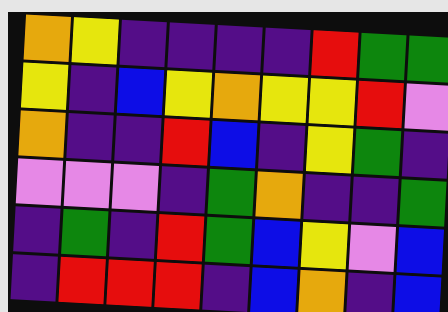[["orange", "yellow", "indigo", "indigo", "indigo", "indigo", "red", "green", "green"], ["yellow", "indigo", "blue", "yellow", "orange", "yellow", "yellow", "red", "violet"], ["orange", "indigo", "indigo", "red", "blue", "indigo", "yellow", "green", "indigo"], ["violet", "violet", "violet", "indigo", "green", "orange", "indigo", "indigo", "green"], ["indigo", "green", "indigo", "red", "green", "blue", "yellow", "violet", "blue"], ["indigo", "red", "red", "red", "indigo", "blue", "orange", "indigo", "blue"]]